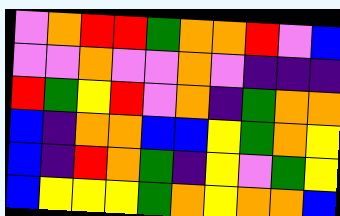[["violet", "orange", "red", "red", "green", "orange", "orange", "red", "violet", "blue"], ["violet", "violet", "orange", "violet", "violet", "orange", "violet", "indigo", "indigo", "indigo"], ["red", "green", "yellow", "red", "violet", "orange", "indigo", "green", "orange", "orange"], ["blue", "indigo", "orange", "orange", "blue", "blue", "yellow", "green", "orange", "yellow"], ["blue", "indigo", "red", "orange", "green", "indigo", "yellow", "violet", "green", "yellow"], ["blue", "yellow", "yellow", "yellow", "green", "orange", "yellow", "orange", "orange", "blue"]]